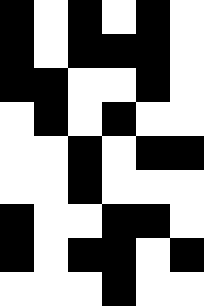[["black", "white", "black", "white", "black", "white"], ["black", "white", "black", "black", "black", "white"], ["black", "black", "white", "white", "black", "white"], ["white", "black", "white", "black", "white", "white"], ["white", "white", "black", "white", "black", "black"], ["white", "white", "black", "white", "white", "white"], ["black", "white", "white", "black", "black", "white"], ["black", "white", "black", "black", "white", "black"], ["white", "white", "white", "black", "white", "white"]]